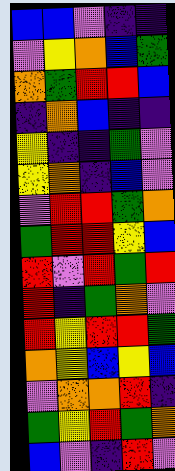[["blue", "blue", "violet", "indigo", "indigo"], ["violet", "yellow", "orange", "blue", "green"], ["orange", "green", "red", "red", "blue"], ["indigo", "orange", "blue", "indigo", "indigo"], ["yellow", "indigo", "indigo", "green", "violet"], ["yellow", "orange", "indigo", "blue", "violet"], ["violet", "red", "red", "green", "orange"], ["green", "red", "red", "yellow", "blue"], ["red", "violet", "red", "green", "red"], ["red", "indigo", "green", "orange", "violet"], ["red", "yellow", "red", "red", "green"], ["orange", "yellow", "blue", "yellow", "blue"], ["violet", "orange", "orange", "red", "indigo"], ["green", "yellow", "red", "green", "orange"], ["blue", "violet", "indigo", "red", "violet"]]